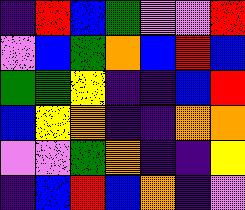[["indigo", "red", "blue", "green", "violet", "violet", "red"], ["violet", "blue", "green", "orange", "blue", "red", "blue"], ["green", "green", "yellow", "indigo", "indigo", "blue", "red"], ["blue", "yellow", "orange", "indigo", "indigo", "orange", "orange"], ["violet", "violet", "green", "orange", "indigo", "indigo", "yellow"], ["indigo", "blue", "red", "blue", "orange", "indigo", "violet"]]